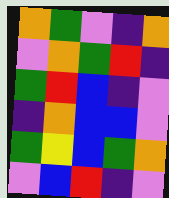[["orange", "green", "violet", "indigo", "orange"], ["violet", "orange", "green", "red", "indigo"], ["green", "red", "blue", "indigo", "violet"], ["indigo", "orange", "blue", "blue", "violet"], ["green", "yellow", "blue", "green", "orange"], ["violet", "blue", "red", "indigo", "violet"]]